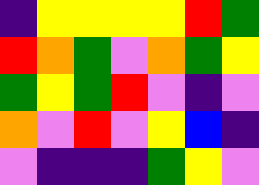[["indigo", "yellow", "yellow", "yellow", "yellow", "red", "green"], ["red", "orange", "green", "violet", "orange", "green", "yellow"], ["green", "yellow", "green", "red", "violet", "indigo", "violet"], ["orange", "violet", "red", "violet", "yellow", "blue", "indigo"], ["violet", "indigo", "indigo", "indigo", "green", "yellow", "violet"]]